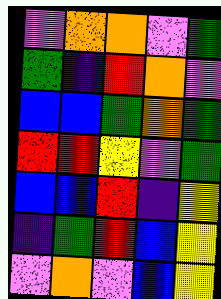[["violet", "orange", "orange", "violet", "green"], ["green", "indigo", "red", "orange", "violet"], ["blue", "blue", "green", "orange", "green"], ["red", "red", "yellow", "violet", "green"], ["blue", "blue", "red", "indigo", "yellow"], ["indigo", "green", "red", "blue", "yellow"], ["violet", "orange", "violet", "blue", "yellow"]]